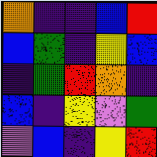[["orange", "indigo", "indigo", "blue", "red"], ["blue", "green", "indigo", "yellow", "blue"], ["indigo", "green", "red", "orange", "indigo"], ["blue", "indigo", "yellow", "violet", "green"], ["violet", "blue", "indigo", "yellow", "red"]]